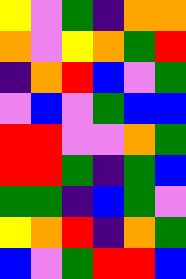[["yellow", "violet", "green", "indigo", "orange", "orange"], ["orange", "violet", "yellow", "orange", "green", "red"], ["indigo", "orange", "red", "blue", "violet", "green"], ["violet", "blue", "violet", "green", "blue", "blue"], ["red", "red", "violet", "violet", "orange", "green"], ["red", "red", "green", "indigo", "green", "blue"], ["green", "green", "indigo", "blue", "green", "violet"], ["yellow", "orange", "red", "indigo", "orange", "green"], ["blue", "violet", "green", "red", "red", "blue"]]